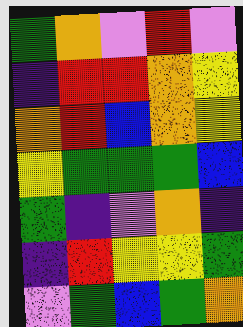[["green", "orange", "violet", "red", "violet"], ["indigo", "red", "red", "orange", "yellow"], ["orange", "red", "blue", "orange", "yellow"], ["yellow", "green", "green", "green", "blue"], ["green", "indigo", "violet", "orange", "indigo"], ["indigo", "red", "yellow", "yellow", "green"], ["violet", "green", "blue", "green", "orange"]]